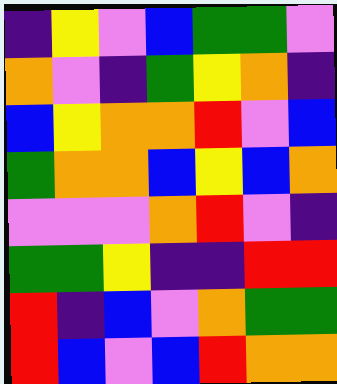[["indigo", "yellow", "violet", "blue", "green", "green", "violet"], ["orange", "violet", "indigo", "green", "yellow", "orange", "indigo"], ["blue", "yellow", "orange", "orange", "red", "violet", "blue"], ["green", "orange", "orange", "blue", "yellow", "blue", "orange"], ["violet", "violet", "violet", "orange", "red", "violet", "indigo"], ["green", "green", "yellow", "indigo", "indigo", "red", "red"], ["red", "indigo", "blue", "violet", "orange", "green", "green"], ["red", "blue", "violet", "blue", "red", "orange", "orange"]]